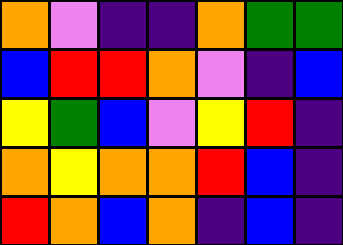[["orange", "violet", "indigo", "indigo", "orange", "green", "green"], ["blue", "red", "red", "orange", "violet", "indigo", "blue"], ["yellow", "green", "blue", "violet", "yellow", "red", "indigo"], ["orange", "yellow", "orange", "orange", "red", "blue", "indigo"], ["red", "orange", "blue", "orange", "indigo", "blue", "indigo"]]